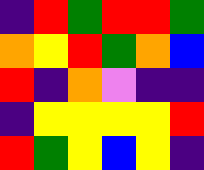[["indigo", "red", "green", "red", "red", "green"], ["orange", "yellow", "red", "green", "orange", "blue"], ["red", "indigo", "orange", "violet", "indigo", "indigo"], ["indigo", "yellow", "yellow", "yellow", "yellow", "red"], ["red", "green", "yellow", "blue", "yellow", "indigo"]]